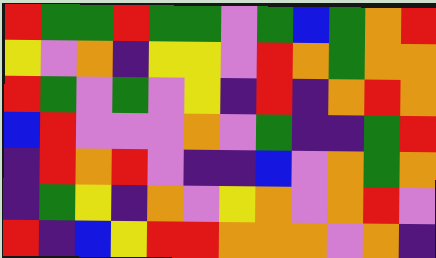[["red", "green", "green", "red", "green", "green", "violet", "green", "blue", "green", "orange", "red"], ["yellow", "violet", "orange", "indigo", "yellow", "yellow", "violet", "red", "orange", "green", "orange", "orange"], ["red", "green", "violet", "green", "violet", "yellow", "indigo", "red", "indigo", "orange", "red", "orange"], ["blue", "red", "violet", "violet", "violet", "orange", "violet", "green", "indigo", "indigo", "green", "red"], ["indigo", "red", "orange", "red", "violet", "indigo", "indigo", "blue", "violet", "orange", "green", "orange"], ["indigo", "green", "yellow", "indigo", "orange", "violet", "yellow", "orange", "violet", "orange", "red", "violet"], ["red", "indigo", "blue", "yellow", "red", "red", "orange", "orange", "orange", "violet", "orange", "indigo"]]